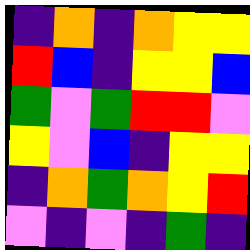[["indigo", "orange", "indigo", "orange", "yellow", "yellow"], ["red", "blue", "indigo", "yellow", "yellow", "blue"], ["green", "violet", "green", "red", "red", "violet"], ["yellow", "violet", "blue", "indigo", "yellow", "yellow"], ["indigo", "orange", "green", "orange", "yellow", "red"], ["violet", "indigo", "violet", "indigo", "green", "indigo"]]